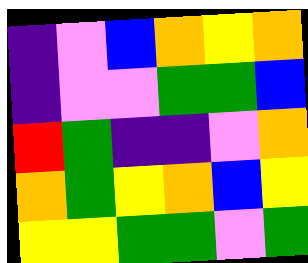[["indigo", "violet", "blue", "orange", "yellow", "orange"], ["indigo", "violet", "violet", "green", "green", "blue"], ["red", "green", "indigo", "indigo", "violet", "orange"], ["orange", "green", "yellow", "orange", "blue", "yellow"], ["yellow", "yellow", "green", "green", "violet", "green"]]